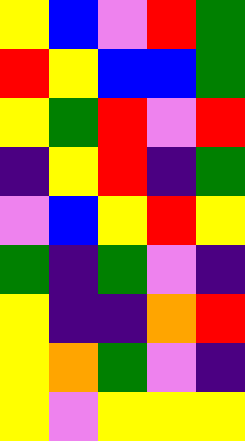[["yellow", "blue", "violet", "red", "green"], ["red", "yellow", "blue", "blue", "green"], ["yellow", "green", "red", "violet", "red"], ["indigo", "yellow", "red", "indigo", "green"], ["violet", "blue", "yellow", "red", "yellow"], ["green", "indigo", "green", "violet", "indigo"], ["yellow", "indigo", "indigo", "orange", "red"], ["yellow", "orange", "green", "violet", "indigo"], ["yellow", "violet", "yellow", "yellow", "yellow"]]